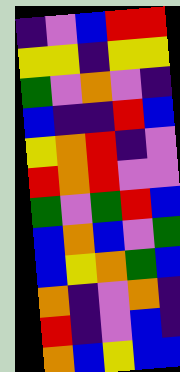[["indigo", "violet", "blue", "red", "red"], ["yellow", "yellow", "indigo", "yellow", "yellow"], ["green", "violet", "orange", "violet", "indigo"], ["blue", "indigo", "indigo", "red", "blue"], ["yellow", "orange", "red", "indigo", "violet"], ["red", "orange", "red", "violet", "violet"], ["green", "violet", "green", "red", "blue"], ["blue", "orange", "blue", "violet", "green"], ["blue", "yellow", "orange", "green", "blue"], ["orange", "indigo", "violet", "orange", "indigo"], ["red", "indigo", "violet", "blue", "indigo"], ["orange", "blue", "yellow", "blue", "blue"]]